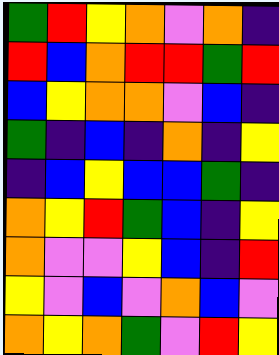[["green", "red", "yellow", "orange", "violet", "orange", "indigo"], ["red", "blue", "orange", "red", "red", "green", "red"], ["blue", "yellow", "orange", "orange", "violet", "blue", "indigo"], ["green", "indigo", "blue", "indigo", "orange", "indigo", "yellow"], ["indigo", "blue", "yellow", "blue", "blue", "green", "indigo"], ["orange", "yellow", "red", "green", "blue", "indigo", "yellow"], ["orange", "violet", "violet", "yellow", "blue", "indigo", "red"], ["yellow", "violet", "blue", "violet", "orange", "blue", "violet"], ["orange", "yellow", "orange", "green", "violet", "red", "yellow"]]